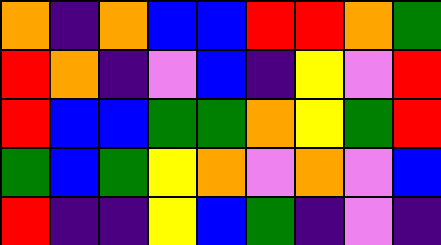[["orange", "indigo", "orange", "blue", "blue", "red", "red", "orange", "green"], ["red", "orange", "indigo", "violet", "blue", "indigo", "yellow", "violet", "red"], ["red", "blue", "blue", "green", "green", "orange", "yellow", "green", "red"], ["green", "blue", "green", "yellow", "orange", "violet", "orange", "violet", "blue"], ["red", "indigo", "indigo", "yellow", "blue", "green", "indigo", "violet", "indigo"]]